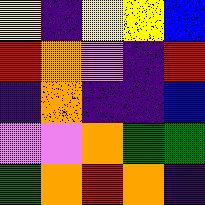[["yellow", "indigo", "yellow", "yellow", "blue"], ["red", "orange", "violet", "indigo", "red"], ["indigo", "orange", "indigo", "indigo", "blue"], ["violet", "violet", "orange", "green", "green"], ["green", "orange", "red", "orange", "indigo"]]